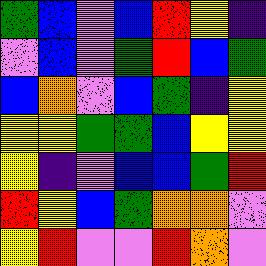[["green", "blue", "violet", "blue", "red", "yellow", "indigo"], ["violet", "blue", "violet", "green", "red", "blue", "green"], ["blue", "orange", "violet", "blue", "green", "indigo", "yellow"], ["yellow", "yellow", "green", "green", "blue", "yellow", "yellow"], ["yellow", "indigo", "violet", "blue", "blue", "green", "red"], ["red", "yellow", "blue", "green", "orange", "orange", "violet"], ["yellow", "red", "violet", "violet", "red", "orange", "violet"]]